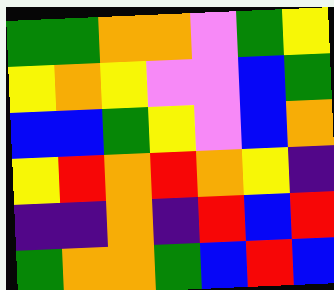[["green", "green", "orange", "orange", "violet", "green", "yellow"], ["yellow", "orange", "yellow", "violet", "violet", "blue", "green"], ["blue", "blue", "green", "yellow", "violet", "blue", "orange"], ["yellow", "red", "orange", "red", "orange", "yellow", "indigo"], ["indigo", "indigo", "orange", "indigo", "red", "blue", "red"], ["green", "orange", "orange", "green", "blue", "red", "blue"]]